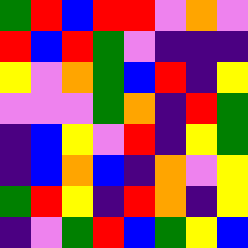[["green", "red", "blue", "red", "red", "violet", "orange", "violet"], ["red", "blue", "red", "green", "violet", "indigo", "indigo", "indigo"], ["yellow", "violet", "orange", "green", "blue", "red", "indigo", "yellow"], ["violet", "violet", "violet", "green", "orange", "indigo", "red", "green"], ["indigo", "blue", "yellow", "violet", "red", "indigo", "yellow", "green"], ["indigo", "blue", "orange", "blue", "indigo", "orange", "violet", "yellow"], ["green", "red", "yellow", "indigo", "red", "orange", "indigo", "yellow"], ["indigo", "violet", "green", "red", "blue", "green", "yellow", "blue"]]